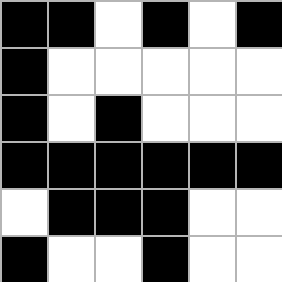[["black", "black", "white", "black", "white", "black"], ["black", "white", "white", "white", "white", "white"], ["black", "white", "black", "white", "white", "white"], ["black", "black", "black", "black", "black", "black"], ["white", "black", "black", "black", "white", "white"], ["black", "white", "white", "black", "white", "white"]]